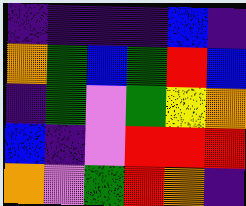[["indigo", "indigo", "indigo", "indigo", "blue", "indigo"], ["orange", "green", "blue", "green", "red", "blue"], ["indigo", "green", "violet", "green", "yellow", "orange"], ["blue", "indigo", "violet", "red", "red", "red"], ["orange", "violet", "green", "red", "orange", "indigo"]]